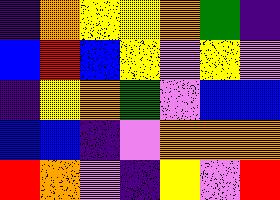[["indigo", "orange", "yellow", "yellow", "orange", "green", "indigo"], ["blue", "red", "blue", "yellow", "violet", "yellow", "violet"], ["indigo", "yellow", "orange", "green", "violet", "blue", "blue"], ["blue", "blue", "indigo", "violet", "orange", "orange", "orange"], ["red", "orange", "violet", "indigo", "yellow", "violet", "red"]]